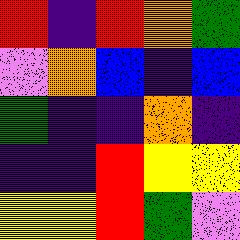[["red", "indigo", "red", "orange", "green"], ["violet", "orange", "blue", "indigo", "blue"], ["green", "indigo", "indigo", "orange", "indigo"], ["indigo", "indigo", "red", "yellow", "yellow"], ["yellow", "yellow", "red", "green", "violet"]]